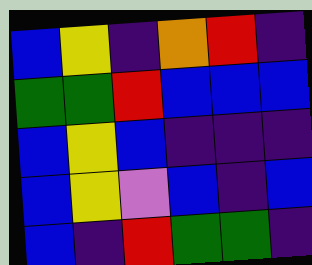[["blue", "yellow", "indigo", "orange", "red", "indigo"], ["green", "green", "red", "blue", "blue", "blue"], ["blue", "yellow", "blue", "indigo", "indigo", "indigo"], ["blue", "yellow", "violet", "blue", "indigo", "blue"], ["blue", "indigo", "red", "green", "green", "indigo"]]